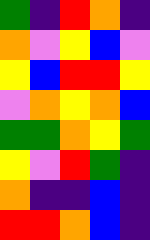[["green", "indigo", "red", "orange", "indigo"], ["orange", "violet", "yellow", "blue", "violet"], ["yellow", "blue", "red", "red", "yellow"], ["violet", "orange", "yellow", "orange", "blue"], ["green", "green", "orange", "yellow", "green"], ["yellow", "violet", "red", "green", "indigo"], ["orange", "indigo", "indigo", "blue", "indigo"], ["red", "red", "orange", "blue", "indigo"]]